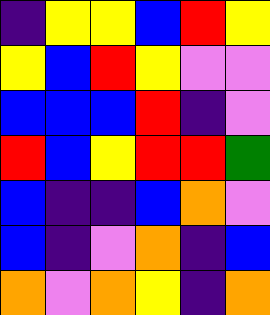[["indigo", "yellow", "yellow", "blue", "red", "yellow"], ["yellow", "blue", "red", "yellow", "violet", "violet"], ["blue", "blue", "blue", "red", "indigo", "violet"], ["red", "blue", "yellow", "red", "red", "green"], ["blue", "indigo", "indigo", "blue", "orange", "violet"], ["blue", "indigo", "violet", "orange", "indigo", "blue"], ["orange", "violet", "orange", "yellow", "indigo", "orange"]]